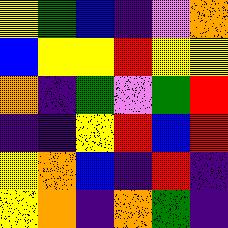[["yellow", "green", "blue", "indigo", "violet", "orange"], ["blue", "yellow", "yellow", "red", "yellow", "yellow"], ["orange", "indigo", "green", "violet", "green", "red"], ["indigo", "indigo", "yellow", "red", "blue", "red"], ["yellow", "orange", "blue", "indigo", "red", "indigo"], ["yellow", "orange", "indigo", "orange", "green", "indigo"]]